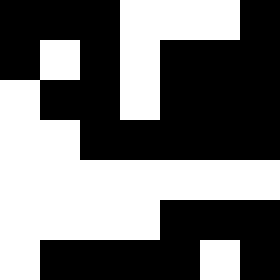[["black", "black", "black", "white", "white", "white", "black"], ["black", "white", "black", "white", "black", "black", "black"], ["white", "black", "black", "white", "black", "black", "black"], ["white", "white", "black", "black", "black", "black", "black"], ["white", "white", "white", "white", "white", "white", "white"], ["white", "white", "white", "white", "black", "black", "black"], ["white", "black", "black", "black", "black", "white", "black"]]